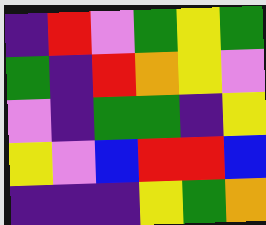[["indigo", "red", "violet", "green", "yellow", "green"], ["green", "indigo", "red", "orange", "yellow", "violet"], ["violet", "indigo", "green", "green", "indigo", "yellow"], ["yellow", "violet", "blue", "red", "red", "blue"], ["indigo", "indigo", "indigo", "yellow", "green", "orange"]]